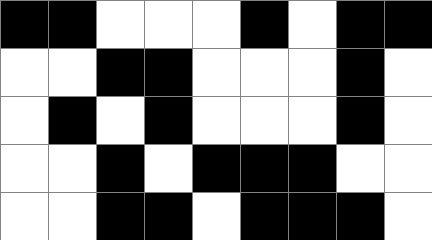[["black", "black", "white", "white", "white", "black", "white", "black", "black"], ["white", "white", "black", "black", "white", "white", "white", "black", "white"], ["white", "black", "white", "black", "white", "white", "white", "black", "white"], ["white", "white", "black", "white", "black", "black", "black", "white", "white"], ["white", "white", "black", "black", "white", "black", "black", "black", "white"]]